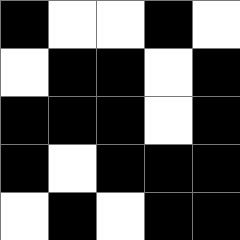[["black", "white", "white", "black", "white"], ["white", "black", "black", "white", "black"], ["black", "black", "black", "white", "black"], ["black", "white", "black", "black", "black"], ["white", "black", "white", "black", "black"]]